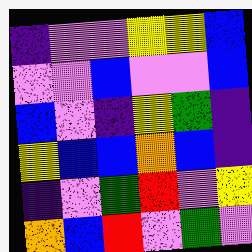[["indigo", "violet", "violet", "yellow", "yellow", "blue"], ["violet", "violet", "blue", "violet", "violet", "blue"], ["blue", "violet", "indigo", "yellow", "green", "indigo"], ["yellow", "blue", "blue", "orange", "blue", "indigo"], ["indigo", "violet", "green", "red", "violet", "yellow"], ["orange", "blue", "red", "violet", "green", "violet"]]